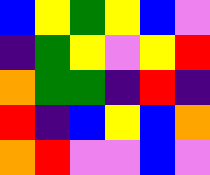[["blue", "yellow", "green", "yellow", "blue", "violet"], ["indigo", "green", "yellow", "violet", "yellow", "red"], ["orange", "green", "green", "indigo", "red", "indigo"], ["red", "indigo", "blue", "yellow", "blue", "orange"], ["orange", "red", "violet", "violet", "blue", "violet"]]